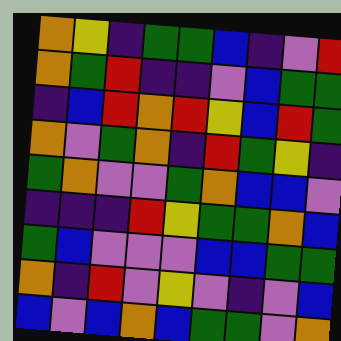[["orange", "yellow", "indigo", "green", "green", "blue", "indigo", "violet", "red"], ["orange", "green", "red", "indigo", "indigo", "violet", "blue", "green", "green"], ["indigo", "blue", "red", "orange", "red", "yellow", "blue", "red", "green"], ["orange", "violet", "green", "orange", "indigo", "red", "green", "yellow", "indigo"], ["green", "orange", "violet", "violet", "green", "orange", "blue", "blue", "violet"], ["indigo", "indigo", "indigo", "red", "yellow", "green", "green", "orange", "blue"], ["green", "blue", "violet", "violet", "violet", "blue", "blue", "green", "green"], ["orange", "indigo", "red", "violet", "yellow", "violet", "indigo", "violet", "blue"], ["blue", "violet", "blue", "orange", "blue", "green", "green", "violet", "orange"]]